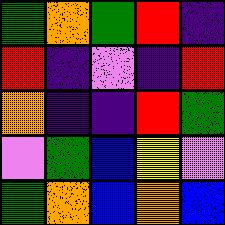[["green", "orange", "green", "red", "indigo"], ["red", "indigo", "violet", "indigo", "red"], ["orange", "indigo", "indigo", "red", "green"], ["violet", "green", "blue", "yellow", "violet"], ["green", "orange", "blue", "orange", "blue"]]